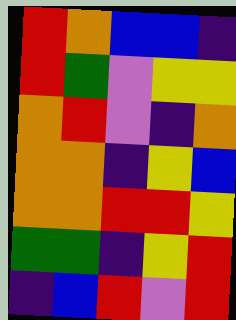[["red", "orange", "blue", "blue", "indigo"], ["red", "green", "violet", "yellow", "yellow"], ["orange", "red", "violet", "indigo", "orange"], ["orange", "orange", "indigo", "yellow", "blue"], ["orange", "orange", "red", "red", "yellow"], ["green", "green", "indigo", "yellow", "red"], ["indigo", "blue", "red", "violet", "red"]]